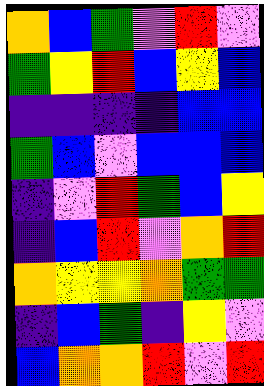[["orange", "blue", "green", "violet", "red", "violet"], ["green", "yellow", "red", "blue", "yellow", "blue"], ["indigo", "indigo", "indigo", "indigo", "blue", "blue"], ["green", "blue", "violet", "blue", "blue", "blue"], ["indigo", "violet", "red", "green", "blue", "yellow"], ["indigo", "blue", "red", "violet", "orange", "red"], ["orange", "yellow", "yellow", "orange", "green", "green"], ["indigo", "blue", "green", "indigo", "yellow", "violet"], ["blue", "orange", "orange", "red", "violet", "red"]]